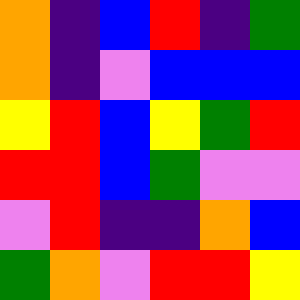[["orange", "indigo", "blue", "red", "indigo", "green"], ["orange", "indigo", "violet", "blue", "blue", "blue"], ["yellow", "red", "blue", "yellow", "green", "red"], ["red", "red", "blue", "green", "violet", "violet"], ["violet", "red", "indigo", "indigo", "orange", "blue"], ["green", "orange", "violet", "red", "red", "yellow"]]